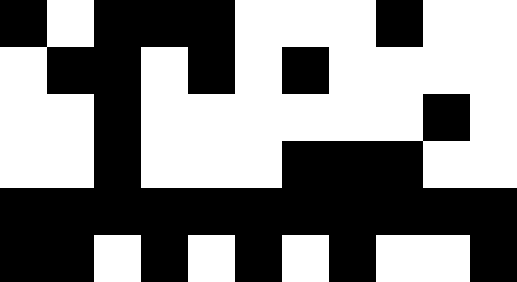[["black", "white", "black", "black", "black", "white", "white", "white", "black", "white", "white"], ["white", "black", "black", "white", "black", "white", "black", "white", "white", "white", "white"], ["white", "white", "black", "white", "white", "white", "white", "white", "white", "black", "white"], ["white", "white", "black", "white", "white", "white", "black", "black", "black", "white", "white"], ["black", "black", "black", "black", "black", "black", "black", "black", "black", "black", "black"], ["black", "black", "white", "black", "white", "black", "white", "black", "white", "white", "black"]]